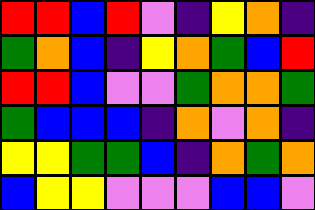[["red", "red", "blue", "red", "violet", "indigo", "yellow", "orange", "indigo"], ["green", "orange", "blue", "indigo", "yellow", "orange", "green", "blue", "red"], ["red", "red", "blue", "violet", "violet", "green", "orange", "orange", "green"], ["green", "blue", "blue", "blue", "indigo", "orange", "violet", "orange", "indigo"], ["yellow", "yellow", "green", "green", "blue", "indigo", "orange", "green", "orange"], ["blue", "yellow", "yellow", "violet", "violet", "violet", "blue", "blue", "violet"]]